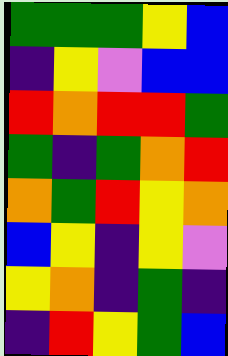[["green", "green", "green", "yellow", "blue"], ["indigo", "yellow", "violet", "blue", "blue"], ["red", "orange", "red", "red", "green"], ["green", "indigo", "green", "orange", "red"], ["orange", "green", "red", "yellow", "orange"], ["blue", "yellow", "indigo", "yellow", "violet"], ["yellow", "orange", "indigo", "green", "indigo"], ["indigo", "red", "yellow", "green", "blue"]]